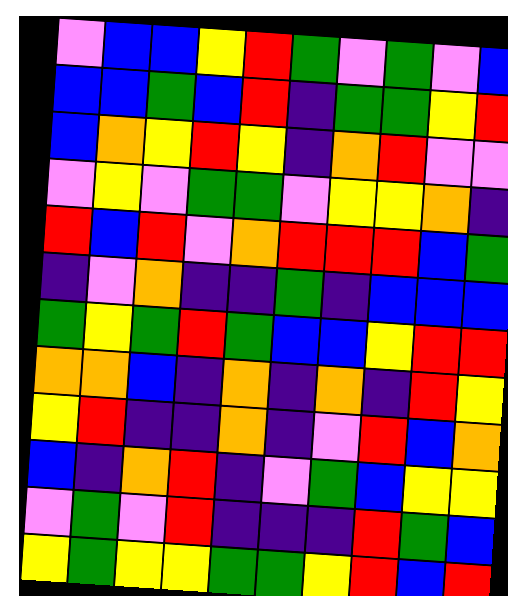[["violet", "blue", "blue", "yellow", "red", "green", "violet", "green", "violet", "blue"], ["blue", "blue", "green", "blue", "red", "indigo", "green", "green", "yellow", "red"], ["blue", "orange", "yellow", "red", "yellow", "indigo", "orange", "red", "violet", "violet"], ["violet", "yellow", "violet", "green", "green", "violet", "yellow", "yellow", "orange", "indigo"], ["red", "blue", "red", "violet", "orange", "red", "red", "red", "blue", "green"], ["indigo", "violet", "orange", "indigo", "indigo", "green", "indigo", "blue", "blue", "blue"], ["green", "yellow", "green", "red", "green", "blue", "blue", "yellow", "red", "red"], ["orange", "orange", "blue", "indigo", "orange", "indigo", "orange", "indigo", "red", "yellow"], ["yellow", "red", "indigo", "indigo", "orange", "indigo", "violet", "red", "blue", "orange"], ["blue", "indigo", "orange", "red", "indigo", "violet", "green", "blue", "yellow", "yellow"], ["violet", "green", "violet", "red", "indigo", "indigo", "indigo", "red", "green", "blue"], ["yellow", "green", "yellow", "yellow", "green", "green", "yellow", "red", "blue", "red"]]